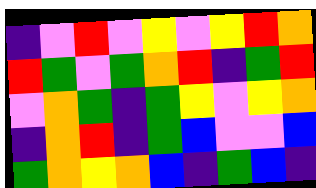[["indigo", "violet", "red", "violet", "yellow", "violet", "yellow", "red", "orange"], ["red", "green", "violet", "green", "orange", "red", "indigo", "green", "red"], ["violet", "orange", "green", "indigo", "green", "yellow", "violet", "yellow", "orange"], ["indigo", "orange", "red", "indigo", "green", "blue", "violet", "violet", "blue"], ["green", "orange", "yellow", "orange", "blue", "indigo", "green", "blue", "indigo"]]